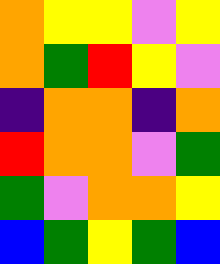[["orange", "yellow", "yellow", "violet", "yellow"], ["orange", "green", "red", "yellow", "violet"], ["indigo", "orange", "orange", "indigo", "orange"], ["red", "orange", "orange", "violet", "green"], ["green", "violet", "orange", "orange", "yellow"], ["blue", "green", "yellow", "green", "blue"]]